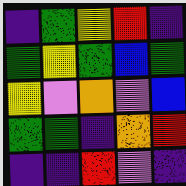[["indigo", "green", "yellow", "red", "indigo"], ["green", "yellow", "green", "blue", "green"], ["yellow", "violet", "orange", "violet", "blue"], ["green", "green", "indigo", "orange", "red"], ["indigo", "indigo", "red", "violet", "indigo"]]